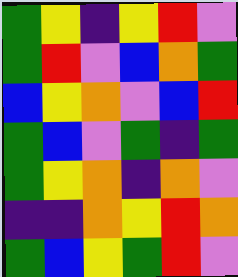[["green", "yellow", "indigo", "yellow", "red", "violet"], ["green", "red", "violet", "blue", "orange", "green"], ["blue", "yellow", "orange", "violet", "blue", "red"], ["green", "blue", "violet", "green", "indigo", "green"], ["green", "yellow", "orange", "indigo", "orange", "violet"], ["indigo", "indigo", "orange", "yellow", "red", "orange"], ["green", "blue", "yellow", "green", "red", "violet"]]